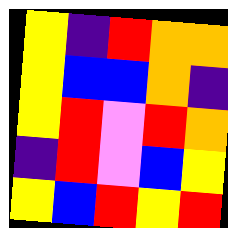[["yellow", "indigo", "red", "orange", "orange"], ["yellow", "blue", "blue", "orange", "indigo"], ["yellow", "red", "violet", "red", "orange"], ["indigo", "red", "violet", "blue", "yellow"], ["yellow", "blue", "red", "yellow", "red"]]